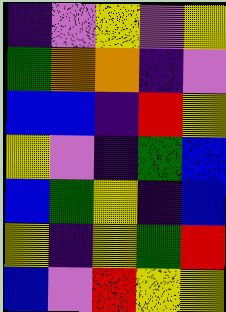[["indigo", "violet", "yellow", "violet", "yellow"], ["green", "orange", "orange", "indigo", "violet"], ["blue", "blue", "indigo", "red", "yellow"], ["yellow", "violet", "indigo", "green", "blue"], ["blue", "green", "yellow", "indigo", "blue"], ["yellow", "indigo", "yellow", "green", "red"], ["blue", "violet", "red", "yellow", "yellow"]]